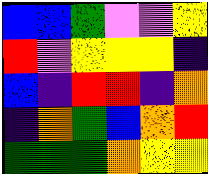[["blue", "blue", "green", "violet", "violet", "yellow"], ["red", "violet", "yellow", "yellow", "yellow", "indigo"], ["blue", "indigo", "red", "red", "indigo", "orange"], ["indigo", "orange", "green", "blue", "orange", "red"], ["green", "green", "green", "orange", "yellow", "yellow"]]